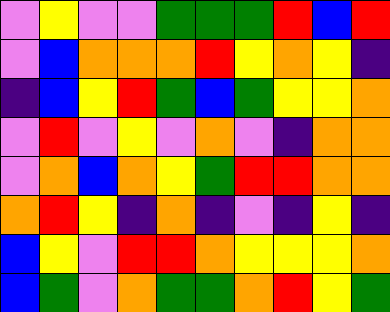[["violet", "yellow", "violet", "violet", "green", "green", "green", "red", "blue", "red"], ["violet", "blue", "orange", "orange", "orange", "red", "yellow", "orange", "yellow", "indigo"], ["indigo", "blue", "yellow", "red", "green", "blue", "green", "yellow", "yellow", "orange"], ["violet", "red", "violet", "yellow", "violet", "orange", "violet", "indigo", "orange", "orange"], ["violet", "orange", "blue", "orange", "yellow", "green", "red", "red", "orange", "orange"], ["orange", "red", "yellow", "indigo", "orange", "indigo", "violet", "indigo", "yellow", "indigo"], ["blue", "yellow", "violet", "red", "red", "orange", "yellow", "yellow", "yellow", "orange"], ["blue", "green", "violet", "orange", "green", "green", "orange", "red", "yellow", "green"]]